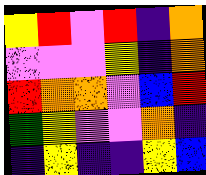[["yellow", "red", "violet", "red", "indigo", "orange"], ["violet", "violet", "violet", "yellow", "indigo", "orange"], ["red", "orange", "orange", "violet", "blue", "red"], ["green", "yellow", "violet", "violet", "orange", "indigo"], ["indigo", "yellow", "indigo", "indigo", "yellow", "blue"]]